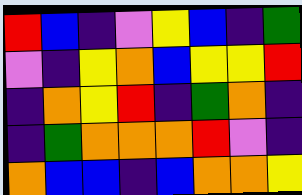[["red", "blue", "indigo", "violet", "yellow", "blue", "indigo", "green"], ["violet", "indigo", "yellow", "orange", "blue", "yellow", "yellow", "red"], ["indigo", "orange", "yellow", "red", "indigo", "green", "orange", "indigo"], ["indigo", "green", "orange", "orange", "orange", "red", "violet", "indigo"], ["orange", "blue", "blue", "indigo", "blue", "orange", "orange", "yellow"]]